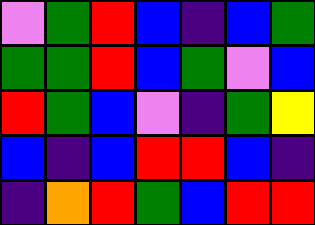[["violet", "green", "red", "blue", "indigo", "blue", "green"], ["green", "green", "red", "blue", "green", "violet", "blue"], ["red", "green", "blue", "violet", "indigo", "green", "yellow"], ["blue", "indigo", "blue", "red", "red", "blue", "indigo"], ["indigo", "orange", "red", "green", "blue", "red", "red"]]